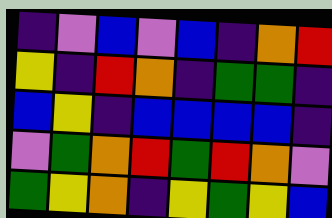[["indigo", "violet", "blue", "violet", "blue", "indigo", "orange", "red"], ["yellow", "indigo", "red", "orange", "indigo", "green", "green", "indigo"], ["blue", "yellow", "indigo", "blue", "blue", "blue", "blue", "indigo"], ["violet", "green", "orange", "red", "green", "red", "orange", "violet"], ["green", "yellow", "orange", "indigo", "yellow", "green", "yellow", "blue"]]